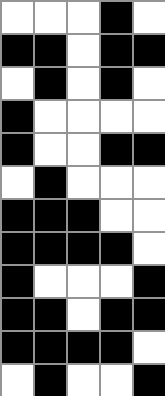[["white", "white", "white", "black", "white"], ["black", "black", "white", "black", "black"], ["white", "black", "white", "black", "white"], ["black", "white", "white", "white", "white"], ["black", "white", "white", "black", "black"], ["white", "black", "white", "white", "white"], ["black", "black", "black", "white", "white"], ["black", "black", "black", "black", "white"], ["black", "white", "white", "white", "black"], ["black", "black", "white", "black", "black"], ["black", "black", "black", "black", "white"], ["white", "black", "white", "white", "black"]]